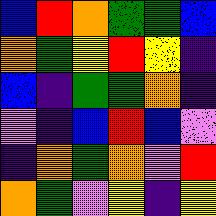[["blue", "red", "orange", "green", "green", "blue"], ["orange", "green", "yellow", "red", "yellow", "indigo"], ["blue", "indigo", "green", "green", "orange", "indigo"], ["violet", "indigo", "blue", "red", "blue", "violet"], ["indigo", "orange", "green", "orange", "violet", "red"], ["orange", "green", "violet", "yellow", "indigo", "yellow"]]